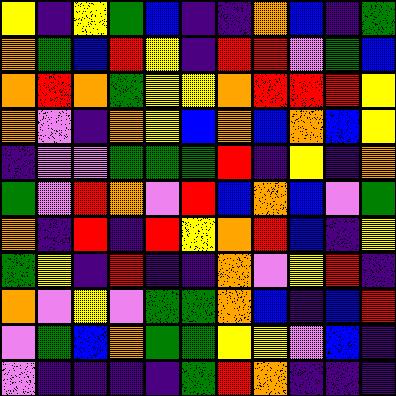[["yellow", "indigo", "yellow", "green", "blue", "indigo", "indigo", "orange", "blue", "indigo", "green"], ["orange", "green", "blue", "red", "yellow", "indigo", "red", "red", "violet", "green", "blue"], ["orange", "red", "orange", "green", "yellow", "yellow", "orange", "red", "red", "red", "yellow"], ["orange", "violet", "indigo", "orange", "yellow", "blue", "orange", "blue", "orange", "blue", "yellow"], ["indigo", "violet", "violet", "green", "green", "green", "red", "indigo", "yellow", "indigo", "orange"], ["green", "violet", "red", "orange", "violet", "red", "blue", "orange", "blue", "violet", "green"], ["orange", "indigo", "red", "indigo", "red", "yellow", "orange", "red", "blue", "indigo", "yellow"], ["green", "yellow", "indigo", "red", "indigo", "indigo", "orange", "violet", "yellow", "red", "indigo"], ["orange", "violet", "yellow", "violet", "green", "green", "orange", "blue", "indigo", "blue", "red"], ["violet", "green", "blue", "orange", "green", "green", "yellow", "yellow", "violet", "blue", "indigo"], ["violet", "indigo", "indigo", "indigo", "indigo", "green", "red", "orange", "indigo", "indigo", "indigo"]]